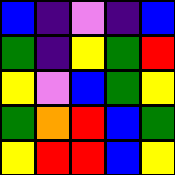[["blue", "indigo", "violet", "indigo", "blue"], ["green", "indigo", "yellow", "green", "red"], ["yellow", "violet", "blue", "green", "yellow"], ["green", "orange", "red", "blue", "green"], ["yellow", "red", "red", "blue", "yellow"]]